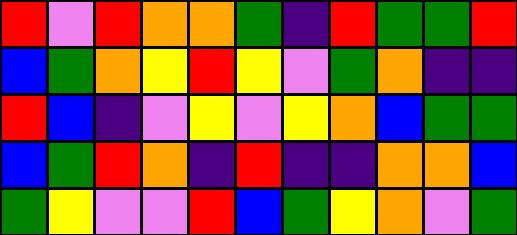[["red", "violet", "red", "orange", "orange", "green", "indigo", "red", "green", "green", "red"], ["blue", "green", "orange", "yellow", "red", "yellow", "violet", "green", "orange", "indigo", "indigo"], ["red", "blue", "indigo", "violet", "yellow", "violet", "yellow", "orange", "blue", "green", "green"], ["blue", "green", "red", "orange", "indigo", "red", "indigo", "indigo", "orange", "orange", "blue"], ["green", "yellow", "violet", "violet", "red", "blue", "green", "yellow", "orange", "violet", "green"]]